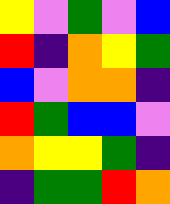[["yellow", "violet", "green", "violet", "blue"], ["red", "indigo", "orange", "yellow", "green"], ["blue", "violet", "orange", "orange", "indigo"], ["red", "green", "blue", "blue", "violet"], ["orange", "yellow", "yellow", "green", "indigo"], ["indigo", "green", "green", "red", "orange"]]